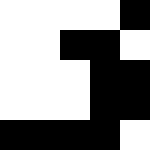[["white", "white", "white", "white", "black"], ["white", "white", "black", "black", "white"], ["white", "white", "white", "black", "black"], ["white", "white", "white", "black", "black"], ["black", "black", "black", "black", "white"]]